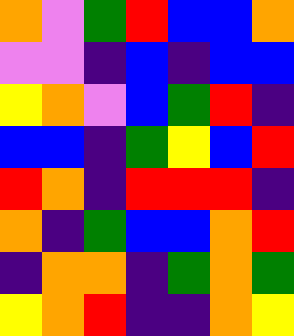[["orange", "violet", "green", "red", "blue", "blue", "orange"], ["violet", "violet", "indigo", "blue", "indigo", "blue", "blue"], ["yellow", "orange", "violet", "blue", "green", "red", "indigo"], ["blue", "blue", "indigo", "green", "yellow", "blue", "red"], ["red", "orange", "indigo", "red", "red", "red", "indigo"], ["orange", "indigo", "green", "blue", "blue", "orange", "red"], ["indigo", "orange", "orange", "indigo", "green", "orange", "green"], ["yellow", "orange", "red", "indigo", "indigo", "orange", "yellow"]]